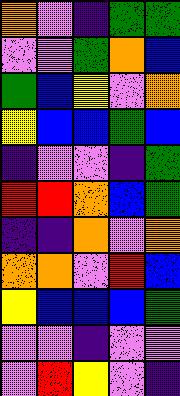[["orange", "violet", "indigo", "green", "green"], ["violet", "violet", "green", "orange", "blue"], ["green", "blue", "yellow", "violet", "orange"], ["yellow", "blue", "blue", "green", "blue"], ["indigo", "violet", "violet", "indigo", "green"], ["red", "red", "orange", "blue", "green"], ["indigo", "indigo", "orange", "violet", "orange"], ["orange", "orange", "violet", "red", "blue"], ["yellow", "blue", "blue", "blue", "green"], ["violet", "violet", "indigo", "violet", "violet"], ["violet", "red", "yellow", "violet", "indigo"]]